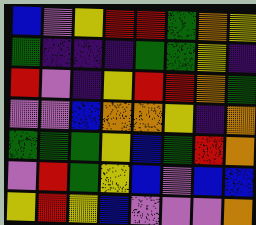[["blue", "violet", "yellow", "red", "red", "green", "orange", "yellow"], ["green", "indigo", "indigo", "indigo", "green", "green", "yellow", "indigo"], ["red", "violet", "indigo", "yellow", "red", "red", "orange", "green"], ["violet", "violet", "blue", "orange", "orange", "yellow", "indigo", "orange"], ["green", "green", "green", "yellow", "blue", "green", "red", "orange"], ["violet", "red", "green", "yellow", "blue", "violet", "blue", "blue"], ["yellow", "red", "yellow", "blue", "violet", "violet", "violet", "orange"]]